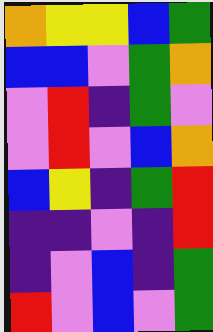[["orange", "yellow", "yellow", "blue", "green"], ["blue", "blue", "violet", "green", "orange"], ["violet", "red", "indigo", "green", "violet"], ["violet", "red", "violet", "blue", "orange"], ["blue", "yellow", "indigo", "green", "red"], ["indigo", "indigo", "violet", "indigo", "red"], ["indigo", "violet", "blue", "indigo", "green"], ["red", "violet", "blue", "violet", "green"]]